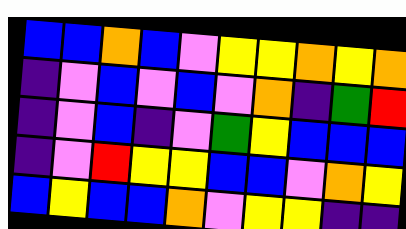[["blue", "blue", "orange", "blue", "violet", "yellow", "yellow", "orange", "yellow", "orange"], ["indigo", "violet", "blue", "violet", "blue", "violet", "orange", "indigo", "green", "red"], ["indigo", "violet", "blue", "indigo", "violet", "green", "yellow", "blue", "blue", "blue"], ["indigo", "violet", "red", "yellow", "yellow", "blue", "blue", "violet", "orange", "yellow"], ["blue", "yellow", "blue", "blue", "orange", "violet", "yellow", "yellow", "indigo", "indigo"]]